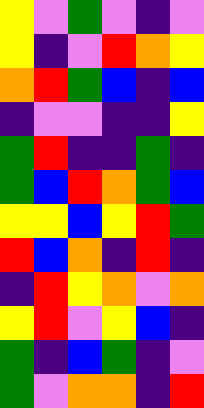[["yellow", "violet", "green", "violet", "indigo", "violet"], ["yellow", "indigo", "violet", "red", "orange", "yellow"], ["orange", "red", "green", "blue", "indigo", "blue"], ["indigo", "violet", "violet", "indigo", "indigo", "yellow"], ["green", "red", "indigo", "indigo", "green", "indigo"], ["green", "blue", "red", "orange", "green", "blue"], ["yellow", "yellow", "blue", "yellow", "red", "green"], ["red", "blue", "orange", "indigo", "red", "indigo"], ["indigo", "red", "yellow", "orange", "violet", "orange"], ["yellow", "red", "violet", "yellow", "blue", "indigo"], ["green", "indigo", "blue", "green", "indigo", "violet"], ["green", "violet", "orange", "orange", "indigo", "red"]]